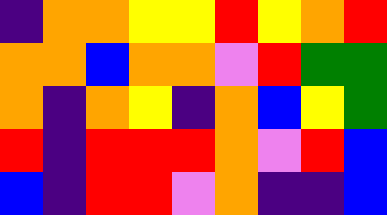[["indigo", "orange", "orange", "yellow", "yellow", "red", "yellow", "orange", "red"], ["orange", "orange", "blue", "orange", "orange", "violet", "red", "green", "green"], ["orange", "indigo", "orange", "yellow", "indigo", "orange", "blue", "yellow", "green"], ["red", "indigo", "red", "red", "red", "orange", "violet", "red", "blue"], ["blue", "indigo", "red", "red", "violet", "orange", "indigo", "indigo", "blue"]]